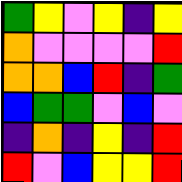[["green", "yellow", "violet", "yellow", "indigo", "yellow"], ["orange", "violet", "violet", "violet", "violet", "red"], ["orange", "orange", "blue", "red", "indigo", "green"], ["blue", "green", "green", "violet", "blue", "violet"], ["indigo", "orange", "indigo", "yellow", "indigo", "red"], ["red", "violet", "blue", "yellow", "yellow", "red"]]